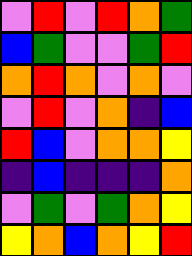[["violet", "red", "violet", "red", "orange", "green"], ["blue", "green", "violet", "violet", "green", "red"], ["orange", "red", "orange", "violet", "orange", "violet"], ["violet", "red", "violet", "orange", "indigo", "blue"], ["red", "blue", "violet", "orange", "orange", "yellow"], ["indigo", "blue", "indigo", "indigo", "indigo", "orange"], ["violet", "green", "violet", "green", "orange", "yellow"], ["yellow", "orange", "blue", "orange", "yellow", "red"]]